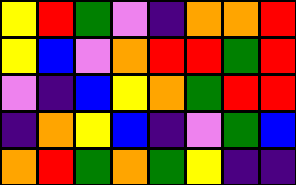[["yellow", "red", "green", "violet", "indigo", "orange", "orange", "red"], ["yellow", "blue", "violet", "orange", "red", "red", "green", "red"], ["violet", "indigo", "blue", "yellow", "orange", "green", "red", "red"], ["indigo", "orange", "yellow", "blue", "indigo", "violet", "green", "blue"], ["orange", "red", "green", "orange", "green", "yellow", "indigo", "indigo"]]